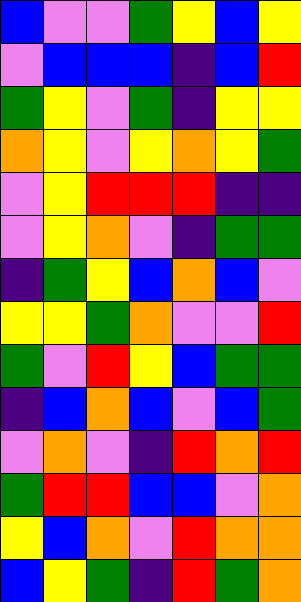[["blue", "violet", "violet", "green", "yellow", "blue", "yellow"], ["violet", "blue", "blue", "blue", "indigo", "blue", "red"], ["green", "yellow", "violet", "green", "indigo", "yellow", "yellow"], ["orange", "yellow", "violet", "yellow", "orange", "yellow", "green"], ["violet", "yellow", "red", "red", "red", "indigo", "indigo"], ["violet", "yellow", "orange", "violet", "indigo", "green", "green"], ["indigo", "green", "yellow", "blue", "orange", "blue", "violet"], ["yellow", "yellow", "green", "orange", "violet", "violet", "red"], ["green", "violet", "red", "yellow", "blue", "green", "green"], ["indigo", "blue", "orange", "blue", "violet", "blue", "green"], ["violet", "orange", "violet", "indigo", "red", "orange", "red"], ["green", "red", "red", "blue", "blue", "violet", "orange"], ["yellow", "blue", "orange", "violet", "red", "orange", "orange"], ["blue", "yellow", "green", "indigo", "red", "green", "orange"]]